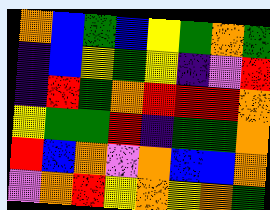[["orange", "blue", "green", "blue", "yellow", "green", "orange", "green"], ["indigo", "blue", "yellow", "green", "yellow", "indigo", "violet", "red"], ["indigo", "red", "green", "orange", "red", "red", "red", "orange"], ["yellow", "green", "green", "red", "indigo", "green", "green", "orange"], ["red", "blue", "orange", "violet", "orange", "blue", "blue", "orange"], ["violet", "orange", "red", "yellow", "orange", "yellow", "orange", "green"]]